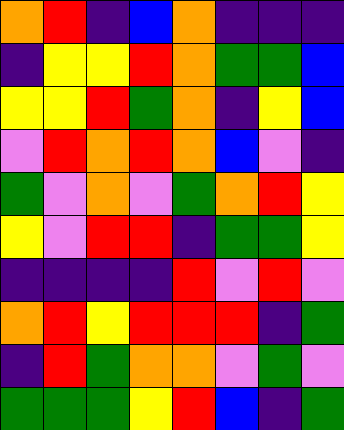[["orange", "red", "indigo", "blue", "orange", "indigo", "indigo", "indigo"], ["indigo", "yellow", "yellow", "red", "orange", "green", "green", "blue"], ["yellow", "yellow", "red", "green", "orange", "indigo", "yellow", "blue"], ["violet", "red", "orange", "red", "orange", "blue", "violet", "indigo"], ["green", "violet", "orange", "violet", "green", "orange", "red", "yellow"], ["yellow", "violet", "red", "red", "indigo", "green", "green", "yellow"], ["indigo", "indigo", "indigo", "indigo", "red", "violet", "red", "violet"], ["orange", "red", "yellow", "red", "red", "red", "indigo", "green"], ["indigo", "red", "green", "orange", "orange", "violet", "green", "violet"], ["green", "green", "green", "yellow", "red", "blue", "indigo", "green"]]